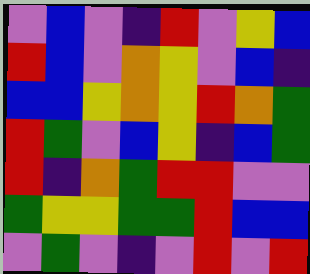[["violet", "blue", "violet", "indigo", "red", "violet", "yellow", "blue"], ["red", "blue", "violet", "orange", "yellow", "violet", "blue", "indigo"], ["blue", "blue", "yellow", "orange", "yellow", "red", "orange", "green"], ["red", "green", "violet", "blue", "yellow", "indigo", "blue", "green"], ["red", "indigo", "orange", "green", "red", "red", "violet", "violet"], ["green", "yellow", "yellow", "green", "green", "red", "blue", "blue"], ["violet", "green", "violet", "indigo", "violet", "red", "violet", "red"]]